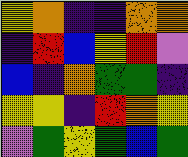[["yellow", "orange", "indigo", "indigo", "orange", "orange"], ["indigo", "red", "blue", "yellow", "red", "violet"], ["blue", "indigo", "orange", "green", "green", "indigo"], ["yellow", "yellow", "indigo", "red", "orange", "yellow"], ["violet", "green", "yellow", "green", "blue", "green"]]